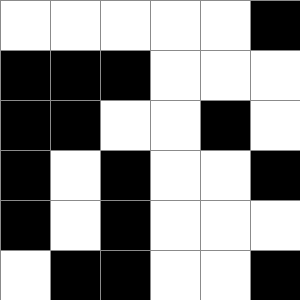[["white", "white", "white", "white", "white", "black"], ["black", "black", "black", "white", "white", "white"], ["black", "black", "white", "white", "black", "white"], ["black", "white", "black", "white", "white", "black"], ["black", "white", "black", "white", "white", "white"], ["white", "black", "black", "white", "white", "black"]]